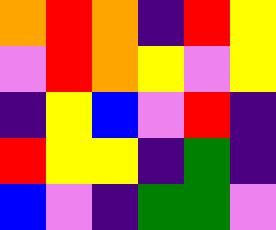[["orange", "red", "orange", "indigo", "red", "yellow"], ["violet", "red", "orange", "yellow", "violet", "yellow"], ["indigo", "yellow", "blue", "violet", "red", "indigo"], ["red", "yellow", "yellow", "indigo", "green", "indigo"], ["blue", "violet", "indigo", "green", "green", "violet"]]